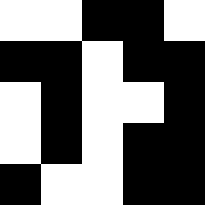[["white", "white", "black", "black", "white"], ["black", "black", "white", "black", "black"], ["white", "black", "white", "white", "black"], ["white", "black", "white", "black", "black"], ["black", "white", "white", "black", "black"]]